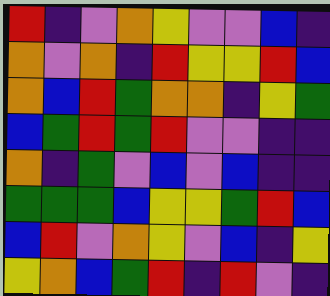[["red", "indigo", "violet", "orange", "yellow", "violet", "violet", "blue", "indigo"], ["orange", "violet", "orange", "indigo", "red", "yellow", "yellow", "red", "blue"], ["orange", "blue", "red", "green", "orange", "orange", "indigo", "yellow", "green"], ["blue", "green", "red", "green", "red", "violet", "violet", "indigo", "indigo"], ["orange", "indigo", "green", "violet", "blue", "violet", "blue", "indigo", "indigo"], ["green", "green", "green", "blue", "yellow", "yellow", "green", "red", "blue"], ["blue", "red", "violet", "orange", "yellow", "violet", "blue", "indigo", "yellow"], ["yellow", "orange", "blue", "green", "red", "indigo", "red", "violet", "indigo"]]